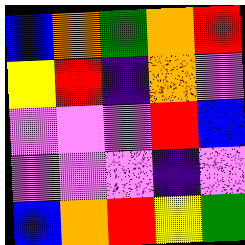[["blue", "orange", "green", "orange", "red"], ["yellow", "red", "indigo", "orange", "violet"], ["violet", "violet", "violet", "red", "blue"], ["violet", "violet", "violet", "indigo", "violet"], ["blue", "orange", "red", "yellow", "green"]]